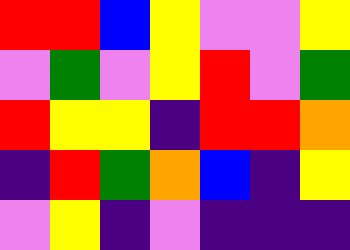[["red", "red", "blue", "yellow", "violet", "violet", "yellow"], ["violet", "green", "violet", "yellow", "red", "violet", "green"], ["red", "yellow", "yellow", "indigo", "red", "red", "orange"], ["indigo", "red", "green", "orange", "blue", "indigo", "yellow"], ["violet", "yellow", "indigo", "violet", "indigo", "indigo", "indigo"]]